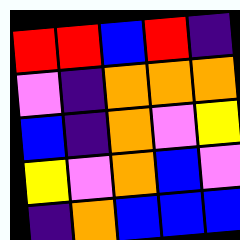[["red", "red", "blue", "red", "indigo"], ["violet", "indigo", "orange", "orange", "orange"], ["blue", "indigo", "orange", "violet", "yellow"], ["yellow", "violet", "orange", "blue", "violet"], ["indigo", "orange", "blue", "blue", "blue"]]